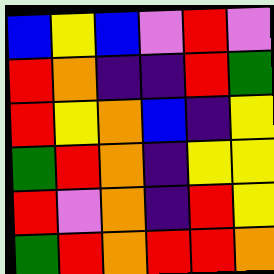[["blue", "yellow", "blue", "violet", "red", "violet"], ["red", "orange", "indigo", "indigo", "red", "green"], ["red", "yellow", "orange", "blue", "indigo", "yellow"], ["green", "red", "orange", "indigo", "yellow", "yellow"], ["red", "violet", "orange", "indigo", "red", "yellow"], ["green", "red", "orange", "red", "red", "orange"]]